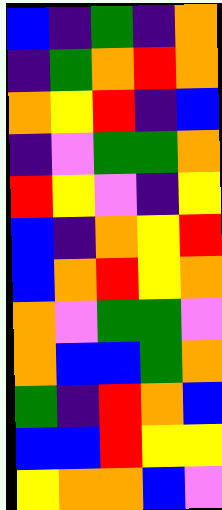[["blue", "indigo", "green", "indigo", "orange"], ["indigo", "green", "orange", "red", "orange"], ["orange", "yellow", "red", "indigo", "blue"], ["indigo", "violet", "green", "green", "orange"], ["red", "yellow", "violet", "indigo", "yellow"], ["blue", "indigo", "orange", "yellow", "red"], ["blue", "orange", "red", "yellow", "orange"], ["orange", "violet", "green", "green", "violet"], ["orange", "blue", "blue", "green", "orange"], ["green", "indigo", "red", "orange", "blue"], ["blue", "blue", "red", "yellow", "yellow"], ["yellow", "orange", "orange", "blue", "violet"]]